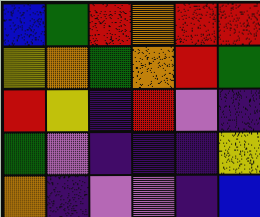[["blue", "green", "red", "orange", "red", "red"], ["yellow", "orange", "green", "orange", "red", "green"], ["red", "yellow", "indigo", "red", "violet", "indigo"], ["green", "violet", "indigo", "indigo", "indigo", "yellow"], ["orange", "indigo", "violet", "violet", "indigo", "blue"]]